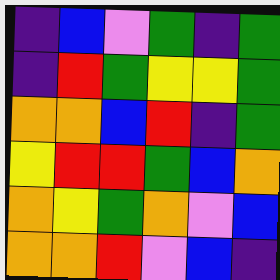[["indigo", "blue", "violet", "green", "indigo", "green"], ["indigo", "red", "green", "yellow", "yellow", "green"], ["orange", "orange", "blue", "red", "indigo", "green"], ["yellow", "red", "red", "green", "blue", "orange"], ["orange", "yellow", "green", "orange", "violet", "blue"], ["orange", "orange", "red", "violet", "blue", "indigo"]]